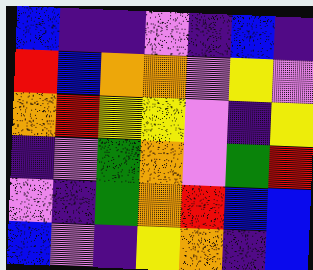[["blue", "indigo", "indigo", "violet", "indigo", "blue", "indigo"], ["red", "blue", "orange", "orange", "violet", "yellow", "violet"], ["orange", "red", "yellow", "yellow", "violet", "indigo", "yellow"], ["indigo", "violet", "green", "orange", "violet", "green", "red"], ["violet", "indigo", "green", "orange", "red", "blue", "blue"], ["blue", "violet", "indigo", "yellow", "orange", "indigo", "blue"]]